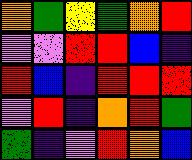[["orange", "green", "yellow", "green", "orange", "red"], ["violet", "violet", "red", "red", "blue", "indigo"], ["red", "blue", "indigo", "red", "red", "red"], ["violet", "red", "indigo", "orange", "red", "green"], ["green", "indigo", "violet", "red", "orange", "blue"]]